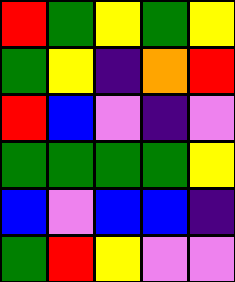[["red", "green", "yellow", "green", "yellow"], ["green", "yellow", "indigo", "orange", "red"], ["red", "blue", "violet", "indigo", "violet"], ["green", "green", "green", "green", "yellow"], ["blue", "violet", "blue", "blue", "indigo"], ["green", "red", "yellow", "violet", "violet"]]